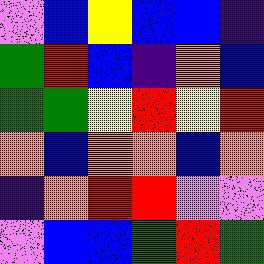[["violet", "blue", "yellow", "blue", "blue", "indigo"], ["green", "red", "blue", "indigo", "orange", "blue"], ["green", "green", "yellow", "red", "yellow", "red"], ["orange", "blue", "orange", "orange", "blue", "orange"], ["indigo", "orange", "red", "red", "violet", "violet"], ["violet", "blue", "blue", "green", "red", "green"]]